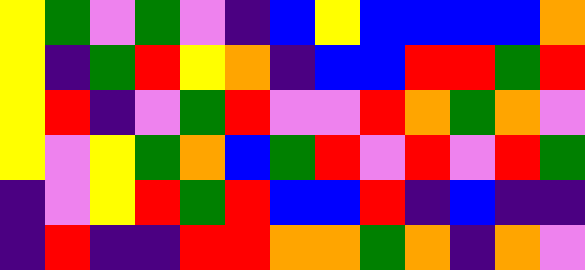[["yellow", "green", "violet", "green", "violet", "indigo", "blue", "yellow", "blue", "blue", "blue", "blue", "orange"], ["yellow", "indigo", "green", "red", "yellow", "orange", "indigo", "blue", "blue", "red", "red", "green", "red"], ["yellow", "red", "indigo", "violet", "green", "red", "violet", "violet", "red", "orange", "green", "orange", "violet"], ["yellow", "violet", "yellow", "green", "orange", "blue", "green", "red", "violet", "red", "violet", "red", "green"], ["indigo", "violet", "yellow", "red", "green", "red", "blue", "blue", "red", "indigo", "blue", "indigo", "indigo"], ["indigo", "red", "indigo", "indigo", "red", "red", "orange", "orange", "green", "orange", "indigo", "orange", "violet"]]